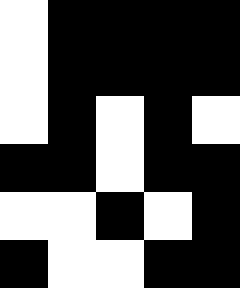[["white", "black", "black", "black", "black"], ["white", "black", "black", "black", "black"], ["white", "black", "white", "black", "white"], ["black", "black", "white", "black", "black"], ["white", "white", "black", "white", "black"], ["black", "white", "white", "black", "black"]]